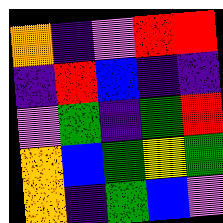[["orange", "indigo", "violet", "red", "red"], ["indigo", "red", "blue", "indigo", "indigo"], ["violet", "green", "indigo", "green", "red"], ["orange", "blue", "green", "yellow", "green"], ["orange", "indigo", "green", "blue", "violet"]]